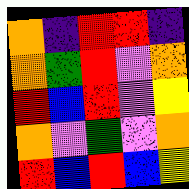[["orange", "indigo", "red", "red", "indigo"], ["orange", "green", "red", "violet", "orange"], ["red", "blue", "red", "violet", "yellow"], ["orange", "violet", "green", "violet", "orange"], ["red", "blue", "red", "blue", "yellow"]]